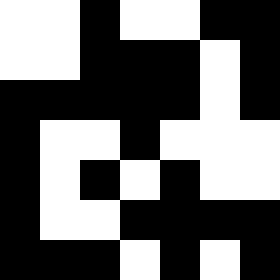[["white", "white", "black", "white", "white", "black", "black"], ["white", "white", "black", "black", "black", "white", "black"], ["black", "black", "black", "black", "black", "white", "black"], ["black", "white", "white", "black", "white", "white", "white"], ["black", "white", "black", "white", "black", "white", "white"], ["black", "white", "white", "black", "black", "black", "black"], ["black", "black", "black", "white", "black", "white", "black"]]